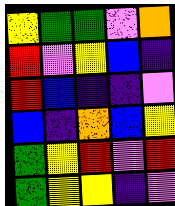[["yellow", "green", "green", "violet", "orange"], ["red", "violet", "yellow", "blue", "indigo"], ["red", "blue", "indigo", "indigo", "violet"], ["blue", "indigo", "orange", "blue", "yellow"], ["green", "yellow", "red", "violet", "red"], ["green", "yellow", "yellow", "indigo", "violet"]]